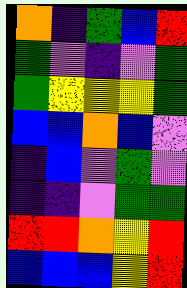[["orange", "indigo", "green", "blue", "red"], ["green", "violet", "indigo", "violet", "green"], ["green", "yellow", "yellow", "yellow", "green"], ["blue", "blue", "orange", "blue", "violet"], ["indigo", "blue", "violet", "green", "violet"], ["indigo", "indigo", "violet", "green", "green"], ["red", "red", "orange", "yellow", "red"], ["blue", "blue", "blue", "yellow", "red"]]